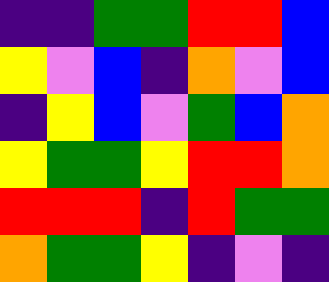[["indigo", "indigo", "green", "green", "red", "red", "blue"], ["yellow", "violet", "blue", "indigo", "orange", "violet", "blue"], ["indigo", "yellow", "blue", "violet", "green", "blue", "orange"], ["yellow", "green", "green", "yellow", "red", "red", "orange"], ["red", "red", "red", "indigo", "red", "green", "green"], ["orange", "green", "green", "yellow", "indigo", "violet", "indigo"]]